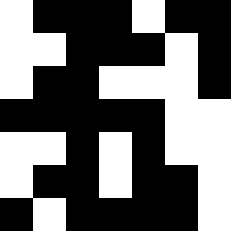[["white", "black", "black", "black", "white", "black", "black"], ["white", "white", "black", "black", "black", "white", "black"], ["white", "black", "black", "white", "white", "white", "black"], ["black", "black", "black", "black", "black", "white", "white"], ["white", "white", "black", "white", "black", "white", "white"], ["white", "black", "black", "white", "black", "black", "white"], ["black", "white", "black", "black", "black", "black", "white"]]